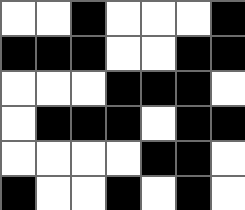[["white", "white", "black", "white", "white", "white", "black"], ["black", "black", "black", "white", "white", "black", "black"], ["white", "white", "white", "black", "black", "black", "white"], ["white", "black", "black", "black", "white", "black", "black"], ["white", "white", "white", "white", "black", "black", "white"], ["black", "white", "white", "black", "white", "black", "white"]]